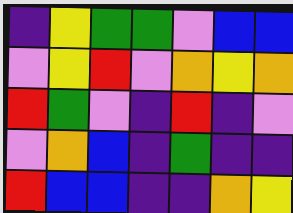[["indigo", "yellow", "green", "green", "violet", "blue", "blue"], ["violet", "yellow", "red", "violet", "orange", "yellow", "orange"], ["red", "green", "violet", "indigo", "red", "indigo", "violet"], ["violet", "orange", "blue", "indigo", "green", "indigo", "indigo"], ["red", "blue", "blue", "indigo", "indigo", "orange", "yellow"]]